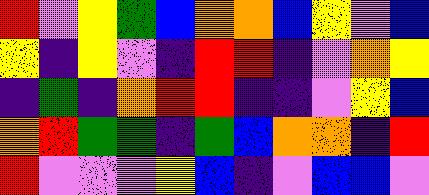[["red", "violet", "yellow", "green", "blue", "orange", "orange", "blue", "yellow", "violet", "blue"], ["yellow", "indigo", "yellow", "violet", "indigo", "red", "red", "indigo", "violet", "orange", "yellow"], ["indigo", "green", "indigo", "orange", "red", "red", "indigo", "indigo", "violet", "yellow", "blue"], ["orange", "red", "green", "green", "indigo", "green", "blue", "orange", "orange", "indigo", "red"], ["red", "violet", "violet", "violet", "yellow", "blue", "indigo", "violet", "blue", "blue", "violet"]]